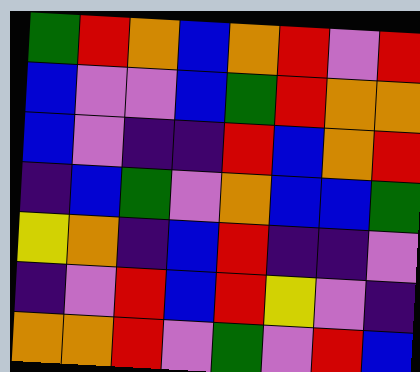[["green", "red", "orange", "blue", "orange", "red", "violet", "red"], ["blue", "violet", "violet", "blue", "green", "red", "orange", "orange"], ["blue", "violet", "indigo", "indigo", "red", "blue", "orange", "red"], ["indigo", "blue", "green", "violet", "orange", "blue", "blue", "green"], ["yellow", "orange", "indigo", "blue", "red", "indigo", "indigo", "violet"], ["indigo", "violet", "red", "blue", "red", "yellow", "violet", "indigo"], ["orange", "orange", "red", "violet", "green", "violet", "red", "blue"]]